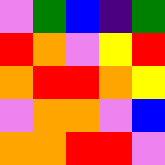[["violet", "green", "blue", "indigo", "green"], ["red", "orange", "violet", "yellow", "red"], ["orange", "red", "red", "orange", "yellow"], ["violet", "orange", "orange", "violet", "blue"], ["orange", "orange", "red", "red", "violet"]]